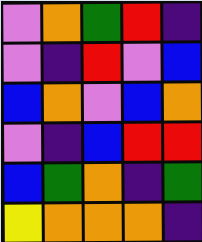[["violet", "orange", "green", "red", "indigo"], ["violet", "indigo", "red", "violet", "blue"], ["blue", "orange", "violet", "blue", "orange"], ["violet", "indigo", "blue", "red", "red"], ["blue", "green", "orange", "indigo", "green"], ["yellow", "orange", "orange", "orange", "indigo"]]